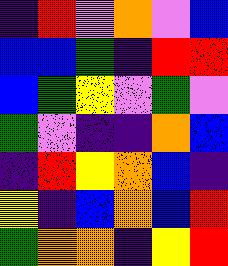[["indigo", "red", "violet", "orange", "violet", "blue"], ["blue", "blue", "green", "indigo", "red", "red"], ["blue", "green", "yellow", "violet", "green", "violet"], ["green", "violet", "indigo", "indigo", "orange", "blue"], ["indigo", "red", "yellow", "orange", "blue", "indigo"], ["yellow", "indigo", "blue", "orange", "blue", "red"], ["green", "orange", "orange", "indigo", "yellow", "red"]]